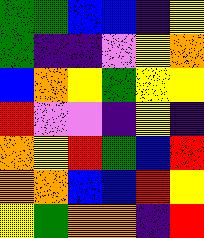[["green", "green", "blue", "blue", "indigo", "yellow"], ["green", "indigo", "indigo", "violet", "yellow", "orange"], ["blue", "orange", "yellow", "green", "yellow", "yellow"], ["red", "violet", "violet", "indigo", "yellow", "indigo"], ["orange", "yellow", "red", "green", "blue", "red"], ["orange", "orange", "blue", "blue", "red", "yellow"], ["yellow", "green", "orange", "orange", "indigo", "red"]]